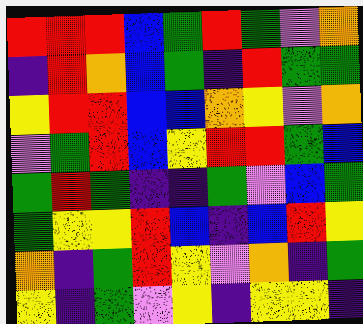[["red", "red", "red", "blue", "green", "red", "green", "violet", "orange"], ["indigo", "red", "orange", "blue", "green", "indigo", "red", "green", "green"], ["yellow", "red", "red", "blue", "blue", "orange", "yellow", "violet", "orange"], ["violet", "green", "red", "blue", "yellow", "red", "red", "green", "blue"], ["green", "red", "green", "indigo", "indigo", "green", "violet", "blue", "green"], ["green", "yellow", "yellow", "red", "blue", "indigo", "blue", "red", "yellow"], ["orange", "indigo", "green", "red", "yellow", "violet", "orange", "indigo", "green"], ["yellow", "indigo", "green", "violet", "yellow", "indigo", "yellow", "yellow", "indigo"]]